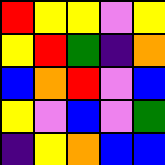[["red", "yellow", "yellow", "violet", "yellow"], ["yellow", "red", "green", "indigo", "orange"], ["blue", "orange", "red", "violet", "blue"], ["yellow", "violet", "blue", "violet", "green"], ["indigo", "yellow", "orange", "blue", "blue"]]